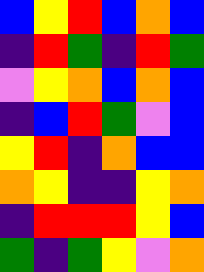[["blue", "yellow", "red", "blue", "orange", "blue"], ["indigo", "red", "green", "indigo", "red", "green"], ["violet", "yellow", "orange", "blue", "orange", "blue"], ["indigo", "blue", "red", "green", "violet", "blue"], ["yellow", "red", "indigo", "orange", "blue", "blue"], ["orange", "yellow", "indigo", "indigo", "yellow", "orange"], ["indigo", "red", "red", "red", "yellow", "blue"], ["green", "indigo", "green", "yellow", "violet", "orange"]]